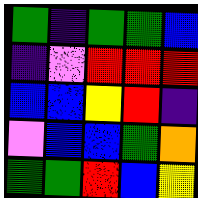[["green", "indigo", "green", "green", "blue"], ["indigo", "violet", "red", "red", "red"], ["blue", "blue", "yellow", "red", "indigo"], ["violet", "blue", "blue", "green", "orange"], ["green", "green", "red", "blue", "yellow"]]